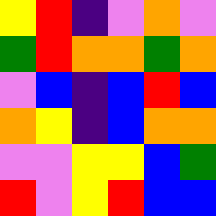[["yellow", "red", "indigo", "violet", "orange", "violet"], ["green", "red", "orange", "orange", "green", "orange"], ["violet", "blue", "indigo", "blue", "red", "blue"], ["orange", "yellow", "indigo", "blue", "orange", "orange"], ["violet", "violet", "yellow", "yellow", "blue", "green"], ["red", "violet", "yellow", "red", "blue", "blue"]]